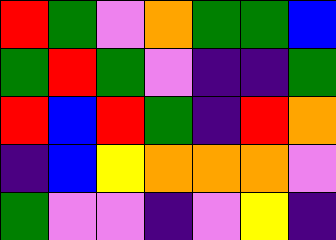[["red", "green", "violet", "orange", "green", "green", "blue"], ["green", "red", "green", "violet", "indigo", "indigo", "green"], ["red", "blue", "red", "green", "indigo", "red", "orange"], ["indigo", "blue", "yellow", "orange", "orange", "orange", "violet"], ["green", "violet", "violet", "indigo", "violet", "yellow", "indigo"]]